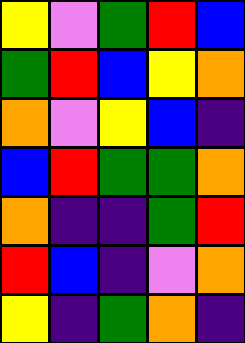[["yellow", "violet", "green", "red", "blue"], ["green", "red", "blue", "yellow", "orange"], ["orange", "violet", "yellow", "blue", "indigo"], ["blue", "red", "green", "green", "orange"], ["orange", "indigo", "indigo", "green", "red"], ["red", "blue", "indigo", "violet", "orange"], ["yellow", "indigo", "green", "orange", "indigo"]]